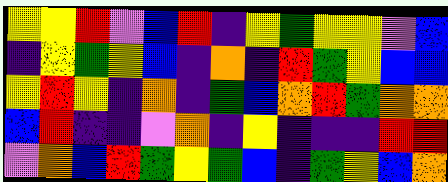[["yellow", "yellow", "red", "violet", "blue", "red", "indigo", "yellow", "green", "yellow", "yellow", "violet", "blue"], ["indigo", "yellow", "green", "yellow", "blue", "indigo", "orange", "indigo", "red", "green", "yellow", "blue", "blue"], ["yellow", "red", "yellow", "indigo", "orange", "indigo", "green", "blue", "orange", "red", "green", "orange", "orange"], ["blue", "red", "indigo", "indigo", "violet", "orange", "indigo", "yellow", "indigo", "indigo", "indigo", "red", "red"], ["violet", "orange", "blue", "red", "green", "yellow", "green", "blue", "indigo", "green", "yellow", "blue", "orange"]]